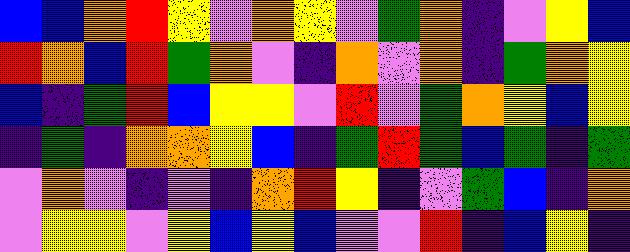[["blue", "blue", "orange", "red", "yellow", "violet", "orange", "yellow", "violet", "green", "orange", "indigo", "violet", "yellow", "blue"], ["red", "orange", "blue", "red", "green", "orange", "violet", "indigo", "orange", "violet", "orange", "indigo", "green", "orange", "yellow"], ["blue", "indigo", "green", "red", "blue", "yellow", "yellow", "violet", "red", "violet", "green", "orange", "yellow", "blue", "yellow"], ["indigo", "green", "indigo", "orange", "orange", "yellow", "blue", "indigo", "green", "red", "green", "blue", "green", "indigo", "green"], ["violet", "orange", "violet", "indigo", "violet", "indigo", "orange", "red", "yellow", "indigo", "violet", "green", "blue", "indigo", "orange"], ["violet", "yellow", "yellow", "violet", "yellow", "blue", "yellow", "blue", "violet", "violet", "red", "indigo", "blue", "yellow", "indigo"]]